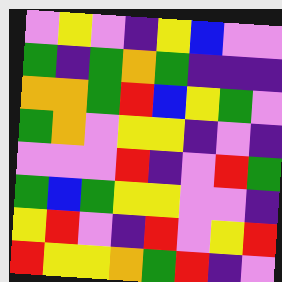[["violet", "yellow", "violet", "indigo", "yellow", "blue", "violet", "violet"], ["green", "indigo", "green", "orange", "green", "indigo", "indigo", "indigo"], ["orange", "orange", "green", "red", "blue", "yellow", "green", "violet"], ["green", "orange", "violet", "yellow", "yellow", "indigo", "violet", "indigo"], ["violet", "violet", "violet", "red", "indigo", "violet", "red", "green"], ["green", "blue", "green", "yellow", "yellow", "violet", "violet", "indigo"], ["yellow", "red", "violet", "indigo", "red", "violet", "yellow", "red"], ["red", "yellow", "yellow", "orange", "green", "red", "indigo", "violet"]]